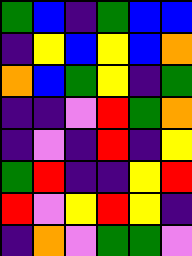[["green", "blue", "indigo", "green", "blue", "blue"], ["indigo", "yellow", "blue", "yellow", "blue", "orange"], ["orange", "blue", "green", "yellow", "indigo", "green"], ["indigo", "indigo", "violet", "red", "green", "orange"], ["indigo", "violet", "indigo", "red", "indigo", "yellow"], ["green", "red", "indigo", "indigo", "yellow", "red"], ["red", "violet", "yellow", "red", "yellow", "indigo"], ["indigo", "orange", "violet", "green", "green", "violet"]]